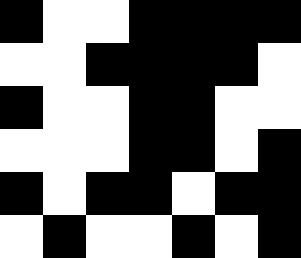[["black", "white", "white", "black", "black", "black", "black"], ["white", "white", "black", "black", "black", "black", "white"], ["black", "white", "white", "black", "black", "white", "white"], ["white", "white", "white", "black", "black", "white", "black"], ["black", "white", "black", "black", "white", "black", "black"], ["white", "black", "white", "white", "black", "white", "black"]]